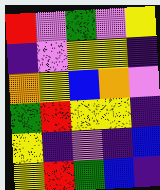[["red", "violet", "green", "violet", "yellow"], ["indigo", "violet", "yellow", "yellow", "indigo"], ["orange", "yellow", "blue", "orange", "violet"], ["green", "red", "yellow", "yellow", "indigo"], ["yellow", "indigo", "violet", "indigo", "blue"], ["yellow", "red", "green", "blue", "indigo"]]